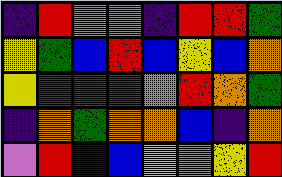[["indigo", "red", "violet", "violet", "indigo", "red", "red", "green"], ["yellow", "green", "blue", "red", "blue", "yellow", "blue", "orange"], ["yellow", "red", "red", "red", "violet", "red", "orange", "green"], ["indigo", "orange", "green", "orange", "orange", "blue", "indigo", "orange"], ["violet", "red", "blue", "blue", "yellow", "violet", "yellow", "red"]]